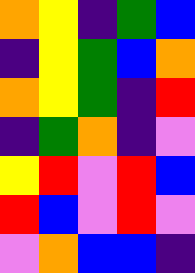[["orange", "yellow", "indigo", "green", "blue"], ["indigo", "yellow", "green", "blue", "orange"], ["orange", "yellow", "green", "indigo", "red"], ["indigo", "green", "orange", "indigo", "violet"], ["yellow", "red", "violet", "red", "blue"], ["red", "blue", "violet", "red", "violet"], ["violet", "orange", "blue", "blue", "indigo"]]